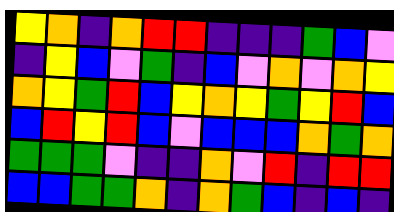[["yellow", "orange", "indigo", "orange", "red", "red", "indigo", "indigo", "indigo", "green", "blue", "violet"], ["indigo", "yellow", "blue", "violet", "green", "indigo", "blue", "violet", "orange", "violet", "orange", "yellow"], ["orange", "yellow", "green", "red", "blue", "yellow", "orange", "yellow", "green", "yellow", "red", "blue"], ["blue", "red", "yellow", "red", "blue", "violet", "blue", "blue", "blue", "orange", "green", "orange"], ["green", "green", "green", "violet", "indigo", "indigo", "orange", "violet", "red", "indigo", "red", "red"], ["blue", "blue", "green", "green", "orange", "indigo", "orange", "green", "blue", "indigo", "blue", "indigo"]]